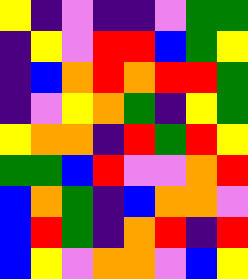[["yellow", "indigo", "violet", "indigo", "indigo", "violet", "green", "green"], ["indigo", "yellow", "violet", "red", "red", "blue", "green", "yellow"], ["indigo", "blue", "orange", "red", "orange", "red", "red", "green"], ["indigo", "violet", "yellow", "orange", "green", "indigo", "yellow", "green"], ["yellow", "orange", "orange", "indigo", "red", "green", "red", "yellow"], ["green", "green", "blue", "red", "violet", "violet", "orange", "red"], ["blue", "orange", "green", "indigo", "blue", "orange", "orange", "violet"], ["blue", "red", "green", "indigo", "orange", "red", "indigo", "red"], ["blue", "yellow", "violet", "orange", "orange", "violet", "blue", "yellow"]]